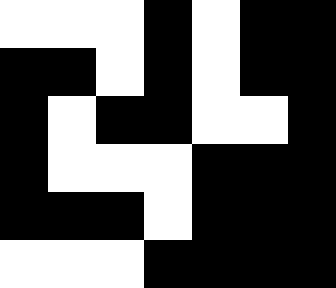[["white", "white", "white", "black", "white", "black", "black"], ["black", "black", "white", "black", "white", "black", "black"], ["black", "white", "black", "black", "white", "white", "black"], ["black", "white", "white", "white", "black", "black", "black"], ["black", "black", "black", "white", "black", "black", "black"], ["white", "white", "white", "black", "black", "black", "black"]]